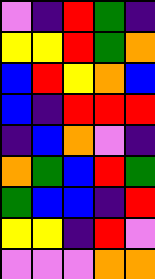[["violet", "indigo", "red", "green", "indigo"], ["yellow", "yellow", "red", "green", "orange"], ["blue", "red", "yellow", "orange", "blue"], ["blue", "indigo", "red", "red", "red"], ["indigo", "blue", "orange", "violet", "indigo"], ["orange", "green", "blue", "red", "green"], ["green", "blue", "blue", "indigo", "red"], ["yellow", "yellow", "indigo", "red", "violet"], ["violet", "violet", "violet", "orange", "orange"]]